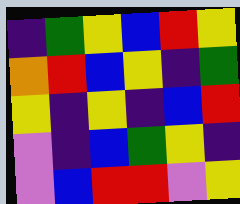[["indigo", "green", "yellow", "blue", "red", "yellow"], ["orange", "red", "blue", "yellow", "indigo", "green"], ["yellow", "indigo", "yellow", "indigo", "blue", "red"], ["violet", "indigo", "blue", "green", "yellow", "indigo"], ["violet", "blue", "red", "red", "violet", "yellow"]]